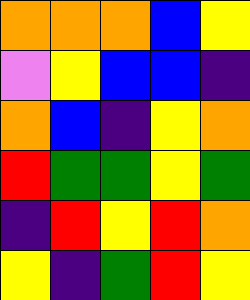[["orange", "orange", "orange", "blue", "yellow"], ["violet", "yellow", "blue", "blue", "indigo"], ["orange", "blue", "indigo", "yellow", "orange"], ["red", "green", "green", "yellow", "green"], ["indigo", "red", "yellow", "red", "orange"], ["yellow", "indigo", "green", "red", "yellow"]]